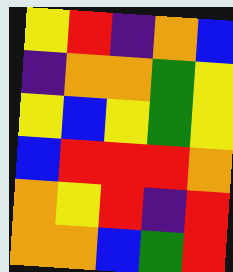[["yellow", "red", "indigo", "orange", "blue"], ["indigo", "orange", "orange", "green", "yellow"], ["yellow", "blue", "yellow", "green", "yellow"], ["blue", "red", "red", "red", "orange"], ["orange", "yellow", "red", "indigo", "red"], ["orange", "orange", "blue", "green", "red"]]